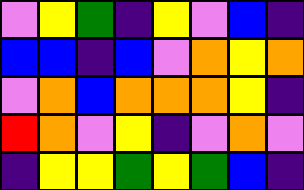[["violet", "yellow", "green", "indigo", "yellow", "violet", "blue", "indigo"], ["blue", "blue", "indigo", "blue", "violet", "orange", "yellow", "orange"], ["violet", "orange", "blue", "orange", "orange", "orange", "yellow", "indigo"], ["red", "orange", "violet", "yellow", "indigo", "violet", "orange", "violet"], ["indigo", "yellow", "yellow", "green", "yellow", "green", "blue", "indigo"]]